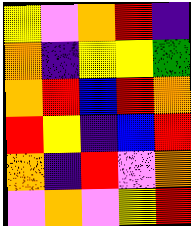[["yellow", "violet", "orange", "red", "indigo"], ["orange", "indigo", "yellow", "yellow", "green"], ["orange", "red", "blue", "red", "orange"], ["red", "yellow", "indigo", "blue", "red"], ["orange", "indigo", "red", "violet", "orange"], ["violet", "orange", "violet", "yellow", "red"]]